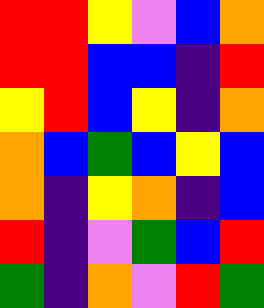[["red", "red", "yellow", "violet", "blue", "orange"], ["red", "red", "blue", "blue", "indigo", "red"], ["yellow", "red", "blue", "yellow", "indigo", "orange"], ["orange", "blue", "green", "blue", "yellow", "blue"], ["orange", "indigo", "yellow", "orange", "indigo", "blue"], ["red", "indigo", "violet", "green", "blue", "red"], ["green", "indigo", "orange", "violet", "red", "green"]]